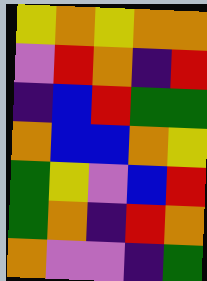[["yellow", "orange", "yellow", "orange", "orange"], ["violet", "red", "orange", "indigo", "red"], ["indigo", "blue", "red", "green", "green"], ["orange", "blue", "blue", "orange", "yellow"], ["green", "yellow", "violet", "blue", "red"], ["green", "orange", "indigo", "red", "orange"], ["orange", "violet", "violet", "indigo", "green"]]